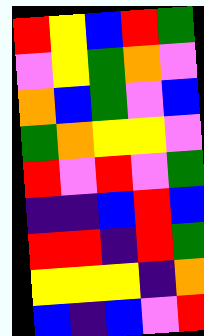[["red", "yellow", "blue", "red", "green"], ["violet", "yellow", "green", "orange", "violet"], ["orange", "blue", "green", "violet", "blue"], ["green", "orange", "yellow", "yellow", "violet"], ["red", "violet", "red", "violet", "green"], ["indigo", "indigo", "blue", "red", "blue"], ["red", "red", "indigo", "red", "green"], ["yellow", "yellow", "yellow", "indigo", "orange"], ["blue", "indigo", "blue", "violet", "red"]]